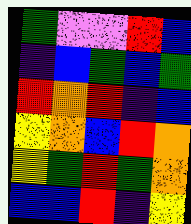[["green", "violet", "violet", "red", "blue"], ["indigo", "blue", "green", "blue", "green"], ["red", "orange", "red", "indigo", "blue"], ["yellow", "orange", "blue", "red", "orange"], ["yellow", "green", "red", "green", "orange"], ["blue", "blue", "red", "indigo", "yellow"]]